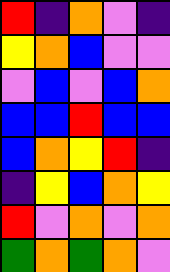[["red", "indigo", "orange", "violet", "indigo"], ["yellow", "orange", "blue", "violet", "violet"], ["violet", "blue", "violet", "blue", "orange"], ["blue", "blue", "red", "blue", "blue"], ["blue", "orange", "yellow", "red", "indigo"], ["indigo", "yellow", "blue", "orange", "yellow"], ["red", "violet", "orange", "violet", "orange"], ["green", "orange", "green", "orange", "violet"]]